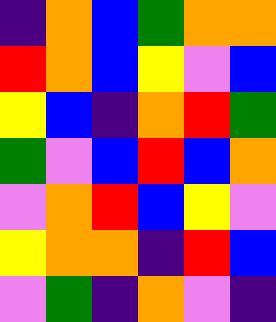[["indigo", "orange", "blue", "green", "orange", "orange"], ["red", "orange", "blue", "yellow", "violet", "blue"], ["yellow", "blue", "indigo", "orange", "red", "green"], ["green", "violet", "blue", "red", "blue", "orange"], ["violet", "orange", "red", "blue", "yellow", "violet"], ["yellow", "orange", "orange", "indigo", "red", "blue"], ["violet", "green", "indigo", "orange", "violet", "indigo"]]